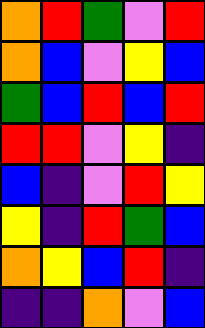[["orange", "red", "green", "violet", "red"], ["orange", "blue", "violet", "yellow", "blue"], ["green", "blue", "red", "blue", "red"], ["red", "red", "violet", "yellow", "indigo"], ["blue", "indigo", "violet", "red", "yellow"], ["yellow", "indigo", "red", "green", "blue"], ["orange", "yellow", "blue", "red", "indigo"], ["indigo", "indigo", "orange", "violet", "blue"]]